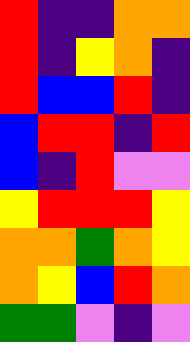[["red", "indigo", "indigo", "orange", "orange"], ["red", "indigo", "yellow", "orange", "indigo"], ["red", "blue", "blue", "red", "indigo"], ["blue", "red", "red", "indigo", "red"], ["blue", "indigo", "red", "violet", "violet"], ["yellow", "red", "red", "red", "yellow"], ["orange", "orange", "green", "orange", "yellow"], ["orange", "yellow", "blue", "red", "orange"], ["green", "green", "violet", "indigo", "violet"]]